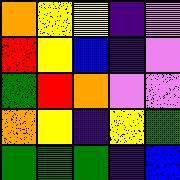[["orange", "yellow", "yellow", "indigo", "violet"], ["red", "yellow", "blue", "indigo", "violet"], ["green", "red", "orange", "violet", "violet"], ["orange", "yellow", "indigo", "yellow", "green"], ["green", "green", "green", "indigo", "blue"]]